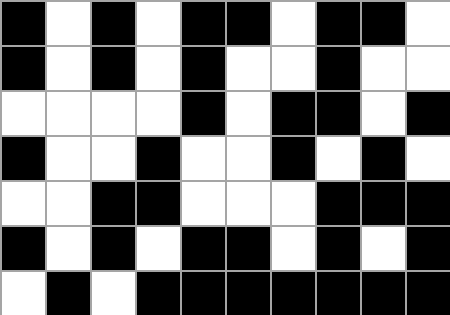[["black", "white", "black", "white", "black", "black", "white", "black", "black", "white"], ["black", "white", "black", "white", "black", "white", "white", "black", "white", "white"], ["white", "white", "white", "white", "black", "white", "black", "black", "white", "black"], ["black", "white", "white", "black", "white", "white", "black", "white", "black", "white"], ["white", "white", "black", "black", "white", "white", "white", "black", "black", "black"], ["black", "white", "black", "white", "black", "black", "white", "black", "white", "black"], ["white", "black", "white", "black", "black", "black", "black", "black", "black", "black"]]